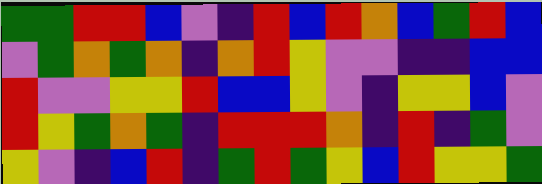[["green", "green", "red", "red", "blue", "violet", "indigo", "red", "blue", "red", "orange", "blue", "green", "red", "blue"], ["violet", "green", "orange", "green", "orange", "indigo", "orange", "red", "yellow", "violet", "violet", "indigo", "indigo", "blue", "blue"], ["red", "violet", "violet", "yellow", "yellow", "red", "blue", "blue", "yellow", "violet", "indigo", "yellow", "yellow", "blue", "violet"], ["red", "yellow", "green", "orange", "green", "indigo", "red", "red", "red", "orange", "indigo", "red", "indigo", "green", "violet"], ["yellow", "violet", "indigo", "blue", "red", "indigo", "green", "red", "green", "yellow", "blue", "red", "yellow", "yellow", "green"]]